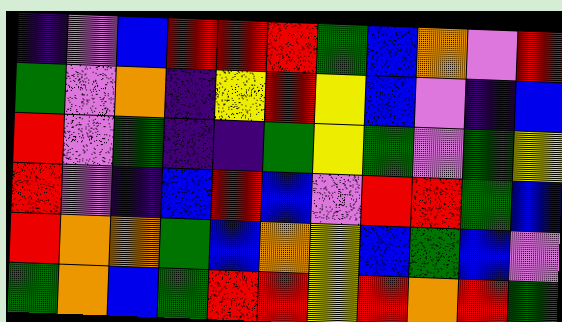[["indigo", "violet", "blue", "red", "red", "red", "green", "blue", "orange", "violet", "red"], ["green", "violet", "orange", "indigo", "yellow", "red", "yellow", "blue", "violet", "indigo", "blue"], ["red", "violet", "green", "indigo", "indigo", "green", "yellow", "green", "violet", "green", "yellow"], ["red", "violet", "indigo", "blue", "red", "blue", "violet", "red", "red", "green", "blue"], ["red", "orange", "orange", "green", "blue", "orange", "yellow", "blue", "green", "blue", "violet"], ["green", "orange", "blue", "green", "red", "red", "yellow", "red", "orange", "red", "green"]]